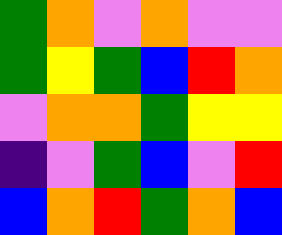[["green", "orange", "violet", "orange", "violet", "violet"], ["green", "yellow", "green", "blue", "red", "orange"], ["violet", "orange", "orange", "green", "yellow", "yellow"], ["indigo", "violet", "green", "blue", "violet", "red"], ["blue", "orange", "red", "green", "orange", "blue"]]